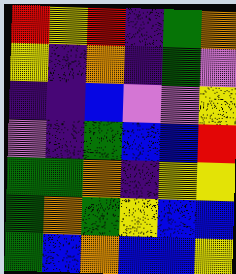[["red", "yellow", "red", "indigo", "green", "orange"], ["yellow", "indigo", "orange", "indigo", "green", "violet"], ["indigo", "indigo", "blue", "violet", "violet", "yellow"], ["violet", "indigo", "green", "blue", "blue", "red"], ["green", "green", "orange", "indigo", "yellow", "yellow"], ["green", "orange", "green", "yellow", "blue", "blue"], ["green", "blue", "orange", "blue", "blue", "yellow"]]